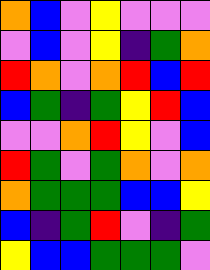[["orange", "blue", "violet", "yellow", "violet", "violet", "violet"], ["violet", "blue", "violet", "yellow", "indigo", "green", "orange"], ["red", "orange", "violet", "orange", "red", "blue", "red"], ["blue", "green", "indigo", "green", "yellow", "red", "blue"], ["violet", "violet", "orange", "red", "yellow", "violet", "blue"], ["red", "green", "violet", "green", "orange", "violet", "orange"], ["orange", "green", "green", "green", "blue", "blue", "yellow"], ["blue", "indigo", "green", "red", "violet", "indigo", "green"], ["yellow", "blue", "blue", "green", "green", "green", "violet"]]